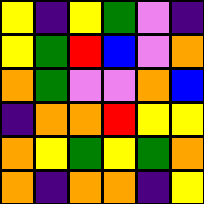[["yellow", "indigo", "yellow", "green", "violet", "indigo"], ["yellow", "green", "red", "blue", "violet", "orange"], ["orange", "green", "violet", "violet", "orange", "blue"], ["indigo", "orange", "orange", "red", "yellow", "yellow"], ["orange", "yellow", "green", "yellow", "green", "orange"], ["orange", "indigo", "orange", "orange", "indigo", "yellow"]]